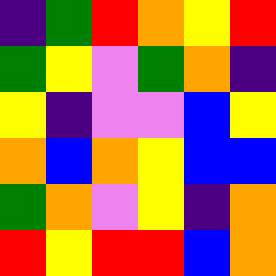[["indigo", "green", "red", "orange", "yellow", "red"], ["green", "yellow", "violet", "green", "orange", "indigo"], ["yellow", "indigo", "violet", "violet", "blue", "yellow"], ["orange", "blue", "orange", "yellow", "blue", "blue"], ["green", "orange", "violet", "yellow", "indigo", "orange"], ["red", "yellow", "red", "red", "blue", "orange"]]